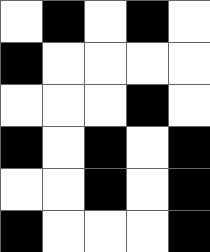[["white", "black", "white", "black", "white"], ["black", "white", "white", "white", "white"], ["white", "white", "white", "black", "white"], ["black", "white", "black", "white", "black"], ["white", "white", "black", "white", "black"], ["black", "white", "white", "white", "black"]]